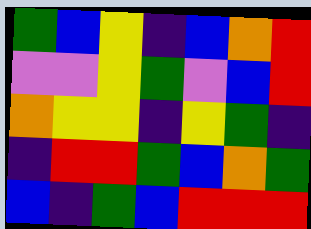[["green", "blue", "yellow", "indigo", "blue", "orange", "red"], ["violet", "violet", "yellow", "green", "violet", "blue", "red"], ["orange", "yellow", "yellow", "indigo", "yellow", "green", "indigo"], ["indigo", "red", "red", "green", "blue", "orange", "green"], ["blue", "indigo", "green", "blue", "red", "red", "red"]]